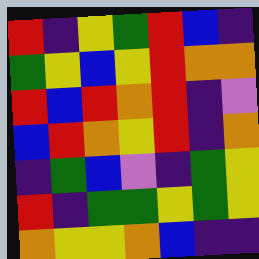[["red", "indigo", "yellow", "green", "red", "blue", "indigo"], ["green", "yellow", "blue", "yellow", "red", "orange", "orange"], ["red", "blue", "red", "orange", "red", "indigo", "violet"], ["blue", "red", "orange", "yellow", "red", "indigo", "orange"], ["indigo", "green", "blue", "violet", "indigo", "green", "yellow"], ["red", "indigo", "green", "green", "yellow", "green", "yellow"], ["orange", "yellow", "yellow", "orange", "blue", "indigo", "indigo"]]